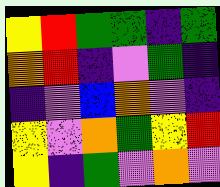[["yellow", "red", "green", "green", "indigo", "green"], ["orange", "red", "indigo", "violet", "green", "indigo"], ["indigo", "violet", "blue", "orange", "violet", "indigo"], ["yellow", "violet", "orange", "green", "yellow", "red"], ["yellow", "indigo", "green", "violet", "orange", "violet"]]